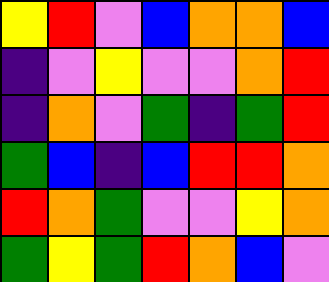[["yellow", "red", "violet", "blue", "orange", "orange", "blue"], ["indigo", "violet", "yellow", "violet", "violet", "orange", "red"], ["indigo", "orange", "violet", "green", "indigo", "green", "red"], ["green", "blue", "indigo", "blue", "red", "red", "orange"], ["red", "orange", "green", "violet", "violet", "yellow", "orange"], ["green", "yellow", "green", "red", "orange", "blue", "violet"]]